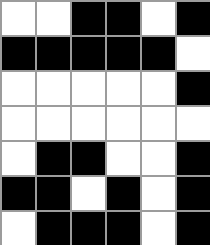[["white", "white", "black", "black", "white", "black"], ["black", "black", "black", "black", "black", "white"], ["white", "white", "white", "white", "white", "black"], ["white", "white", "white", "white", "white", "white"], ["white", "black", "black", "white", "white", "black"], ["black", "black", "white", "black", "white", "black"], ["white", "black", "black", "black", "white", "black"]]